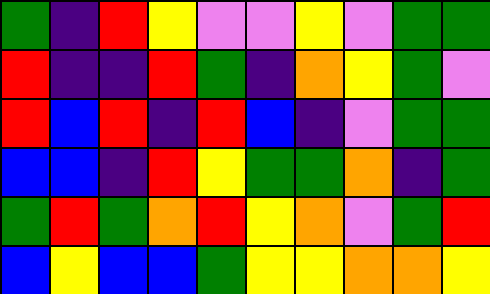[["green", "indigo", "red", "yellow", "violet", "violet", "yellow", "violet", "green", "green"], ["red", "indigo", "indigo", "red", "green", "indigo", "orange", "yellow", "green", "violet"], ["red", "blue", "red", "indigo", "red", "blue", "indigo", "violet", "green", "green"], ["blue", "blue", "indigo", "red", "yellow", "green", "green", "orange", "indigo", "green"], ["green", "red", "green", "orange", "red", "yellow", "orange", "violet", "green", "red"], ["blue", "yellow", "blue", "blue", "green", "yellow", "yellow", "orange", "orange", "yellow"]]